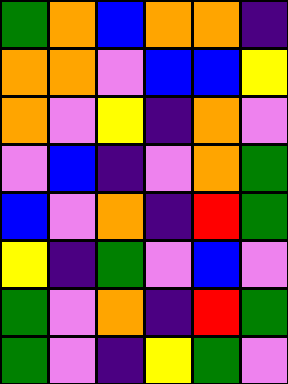[["green", "orange", "blue", "orange", "orange", "indigo"], ["orange", "orange", "violet", "blue", "blue", "yellow"], ["orange", "violet", "yellow", "indigo", "orange", "violet"], ["violet", "blue", "indigo", "violet", "orange", "green"], ["blue", "violet", "orange", "indigo", "red", "green"], ["yellow", "indigo", "green", "violet", "blue", "violet"], ["green", "violet", "orange", "indigo", "red", "green"], ["green", "violet", "indigo", "yellow", "green", "violet"]]